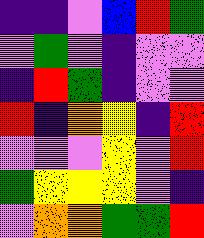[["indigo", "indigo", "violet", "blue", "red", "green"], ["violet", "green", "violet", "indigo", "violet", "violet"], ["indigo", "red", "green", "indigo", "violet", "violet"], ["red", "indigo", "orange", "yellow", "indigo", "red"], ["violet", "violet", "violet", "yellow", "violet", "red"], ["green", "yellow", "yellow", "yellow", "violet", "indigo"], ["violet", "orange", "orange", "green", "green", "red"]]